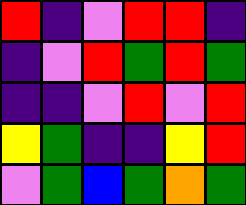[["red", "indigo", "violet", "red", "red", "indigo"], ["indigo", "violet", "red", "green", "red", "green"], ["indigo", "indigo", "violet", "red", "violet", "red"], ["yellow", "green", "indigo", "indigo", "yellow", "red"], ["violet", "green", "blue", "green", "orange", "green"]]